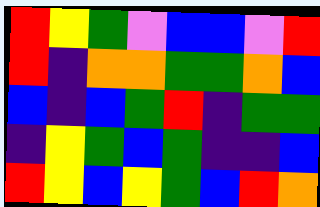[["red", "yellow", "green", "violet", "blue", "blue", "violet", "red"], ["red", "indigo", "orange", "orange", "green", "green", "orange", "blue"], ["blue", "indigo", "blue", "green", "red", "indigo", "green", "green"], ["indigo", "yellow", "green", "blue", "green", "indigo", "indigo", "blue"], ["red", "yellow", "blue", "yellow", "green", "blue", "red", "orange"]]